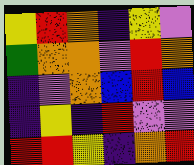[["yellow", "red", "orange", "indigo", "yellow", "violet"], ["green", "orange", "orange", "violet", "red", "orange"], ["indigo", "violet", "orange", "blue", "red", "blue"], ["indigo", "yellow", "indigo", "red", "violet", "violet"], ["red", "red", "yellow", "indigo", "orange", "red"]]